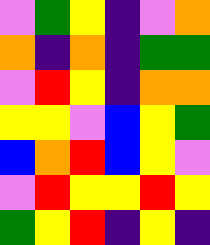[["violet", "green", "yellow", "indigo", "violet", "orange"], ["orange", "indigo", "orange", "indigo", "green", "green"], ["violet", "red", "yellow", "indigo", "orange", "orange"], ["yellow", "yellow", "violet", "blue", "yellow", "green"], ["blue", "orange", "red", "blue", "yellow", "violet"], ["violet", "red", "yellow", "yellow", "red", "yellow"], ["green", "yellow", "red", "indigo", "yellow", "indigo"]]